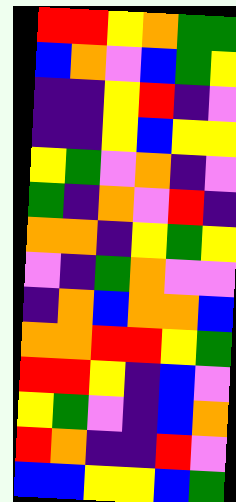[["red", "red", "yellow", "orange", "green", "green"], ["blue", "orange", "violet", "blue", "green", "yellow"], ["indigo", "indigo", "yellow", "red", "indigo", "violet"], ["indigo", "indigo", "yellow", "blue", "yellow", "yellow"], ["yellow", "green", "violet", "orange", "indigo", "violet"], ["green", "indigo", "orange", "violet", "red", "indigo"], ["orange", "orange", "indigo", "yellow", "green", "yellow"], ["violet", "indigo", "green", "orange", "violet", "violet"], ["indigo", "orange", "blue", "orange", "orange", "blue"], ["orange", "orange", "red", "red", "yellow", "green"], ["red", "red", "yellow", "indigo", "blue", "violet"], ["yellow", "green", "violet", "indigo", "blue", "orange"], ["red", "orange", "indigo", "indigo", "red", "violet"], ["blue", "blue", "yellow", "yellow", "blue", "green"]]